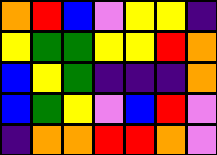[["orange", "red", "blue", "violet", "yellow", "yellow", "indigo"], ["yellow", "green", "green", "yellow", "yellow", "red", "orange"], ["blue", "yellow", "green", "indigo", "indigo", "indigo", "orange"], ["blue", "green", "yellow", "violet", "blue", "red", "violet"], ["indigo", "orange", "orange", "red", "red", "orange", "violet"]]